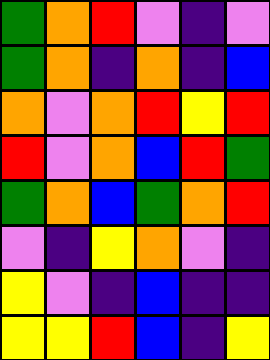[["green", "orange", "red", "violet", "indigo", "violet"], ["green", "orange", "indigo", "orange", "indigo", "blue"], ["orange", "violet", "orange", "red", "yellow", "red"], ["red", "violet", "orange", "blue", "red", "green"], ["green", "orange", "blue", "green", "orange", "red"], ["violet", "indigo", "yellow", "orange", "violet", "indigo"], ["yellow", "violet", "indigo", "blue", "indigo", "indigo"], ["yellow", "yellow", "red", "blue", "indigo", "yellow"]]